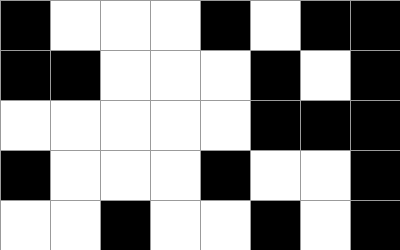[["black", "white", "white", "white", "black", "white", "black", "black"], ["black", "black", "white", "white", "white", "black", "white", "black"], ["white", "white", "white", "white", "white", "black", "black", "black"], ["black", "white", "white", "white", "black", "white", "white", "black"], ["white", "white", "black", "white", "white", "black", "white", "black"]]